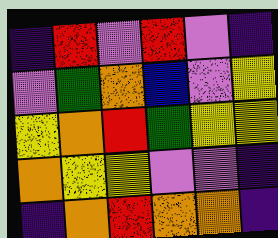[["indigo", "red", "violet", "red", "violet", "indigo"], ["violet", "green", "orange", "blue", "violet", "yellow"], ["yellow", "orange", "red", "green", "yellow", "yellow"], ["orange", "yellow", "yellow", "violet", "violet", "indigo"], ["indigo", "orange", "red", "orange", "orange", "indigo"]]